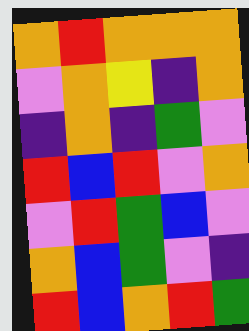[["orange", "red", "orange", "orange", "orange"], ["violet", "orange", "yellow", "indigo", "orange"], ["indigo", "orange", "indigo", "green", "violet"], ["red", "blue", "red", "violet", "orange"], ["violet", "red", "green", "blue", "violet"], ["orange", "blue", "green", "violet", "indigo"], ["red", "blue", "orange", "red", "green"]]